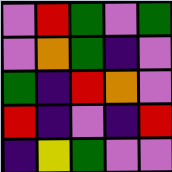[["violet", "red", "green", "violet", "green"], ["violet", "orange", "green", "indigo", "violet"], ["green", "indigo", "red", "orange", "violet"], ["red", "indigo", "violet", "indigo", "red"], ["indigo", "yellow", "green", "violet", "violet"]]